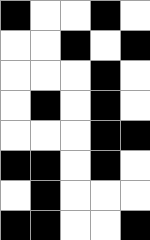[["black", "white", "white", "black", "white"], ["white", "white", "black", "white", "black"], ["white", "white", "white", "black", "white"], ["white", "black", "white", "black", "white"], ["white", "white", "white", "black", "black"], ["black", "black", "white", "black", "white"], ["white", "black", "white", "white", "white"], ["black", "black", "white", "white", "black"]]